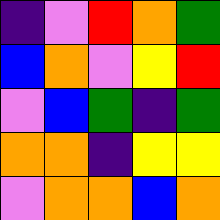[["indigo", "violet", "red", "orange", "green"], ["blue", "orange", "violet", "yellow", "red"], ["violet", "blue", "green", "indigo", "green"], ["orange", "orange", "indigo", "yellow", "yellow"], ["violet", "orange", "orange", "blue", "orange"]]